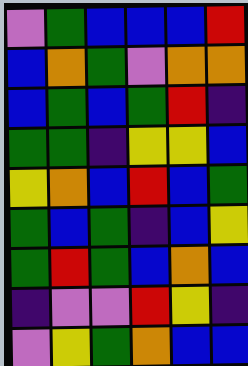[["violet", "green", "blue", "blue", "blue", "red"], ["blue", "orange", "green", "violet", "orange", "orange"], ["blue", "green", "blue", "green", "red", "indigo"], ["green", "green", "indigo", "yellow", "yellow", "blue"], ["yellow", "orange", "blue", "red", "blue", "green"], ["green", "blue", "green", "indigo", "blue", "yellow"], ["green", "red", "green", "blue", "orange", "blue"], ["indigo", "violet", "violet", "red", "yellow", "indigo"], ["violet", "yellow", "green", "orange", "blue", "blue"]]